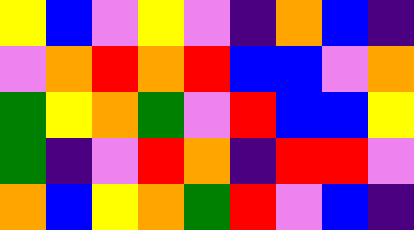[["yellow", "blue", "violet", "yellow", "violet", "indigo", "orange", "blue", "indigo"], ["violet", "orange", "red", "orange", "red", "blue", "blue", "violet", "orange"], ["green", "yellow", "orange", "green", "violet", "red", "blue", "blue", "yellow"], ["green", "indigo", "violet", "red", "orange", "indigo", "red", "red", "violet"], ["orange", "blue", "yellow", "orange", "green", "red", "violet", "blue", "indigo"]]